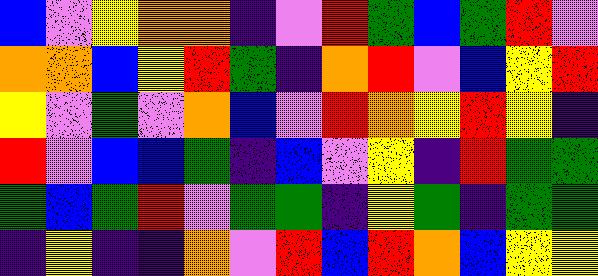[["blue", "violet", "yellow", "orange", "orange", "indigo", "violet", "red", "green", "blue", "green", "red", "violet"], ["orange", "orange", "blue", "yellow", "red", "green", "indigo", "orange", "red", "violet", "blue", "yellow", "red"], ["yellow", "violet", "green", "violet", "orange", "blue", "violet", "red", "orange", "yellow", "red", "yellow", "indigo"], ["red", "violet", "blue", "blue", "green", "indigo", "blue", "violet", "yellow", "indigo", "red", "green", "green"], ["green", "blue", "green", "red", "violet", "green", "green", "indigo", "yellow", "green", "indigo", "green", "green"], ["indigo", "yellow", "indigo", "indigo", "orange", "violet", "red", "blue", "red", "orange", "blue", "yellow", "yellow"]]